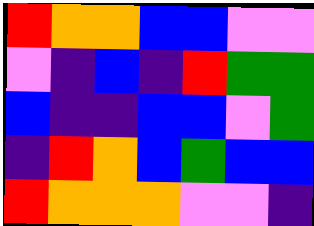[["red", "orange", "orange", "blue", "blue", "violet", "violet"], ["violet", "indigo", "blue", "indigo", "red", "green", "green"], ["blue", "indigo", "indigo", "blue", "blue", "violet", "green"], ["indigo", "red", "orange", "blue", "green", "blue", "blue"], ["red", "orange", "orange", "orange", "violet", "violet", "indigo"]]